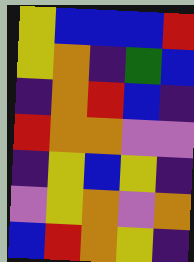[["yellow", "blue", "blue", "blue", "red"], ["yellow", "orange", "indigo", "green", "blue"], ["indigo", "orange", "red", "blue", "indigo"], ["red", "orange", "orange", "violet", "violet"], ["indigo", "yellow", "blue", "yellow", "indigo"], ["violet", "yellow", "orange", "violet", "orange"], ["blue", "red", "orange", "yellow", "indigo"]]